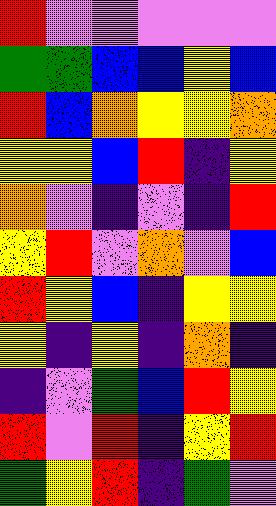[["red", "violet", "violet", "violet", "violet", "violet"], ["green", "green", "blue", "blue", "yellow", "blue"], ["red", "blue", "orange", "yellow", "yellow", "orange"], ["yellow", "yellow", "blue", "red", "indigo", "yellow"], ["orange", "violet", "indigo", "violet", "indigo", "red"], ["yellow", "red", "violet", "orange", "violet", "blue"], ["red", "yellow", "blue", "indigo", "yellow", "yellow"], ["yellow", "indigo", "yellow", "indigo", "orange", "indigo"], ["indigo", "violet", "green", "blue", "red", "yellow"], ["red", "violet", "red", "indigo", "yellow", "red"], ["green", "yellow", "red", "indigo", "green", "violet"]]